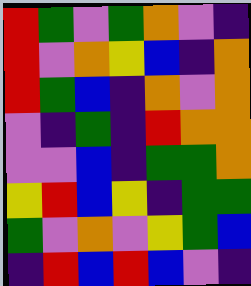[["red", "green", "violet", "green", "orange", "violet", "indigo"], ["red", "violet", "orange", "yellow", "blue", "indigo", "orange"], ["red", "green", "blue", "indigo", "orange", "violet", "orange"], ["violet", "indigo", "green", "indigo", "red", "orange", "orange"], ["violet", "violet", "blue", "indigo", "green", "green", "orange"], ["yellow", "red", "blue", "yellow", "indigo", "green", "green"], ["green", "violet", "orange", "violet", "yellow", "green", "blue"], ["indigo", "red", "blue", "red", "blue", "violet", "indigo"]]